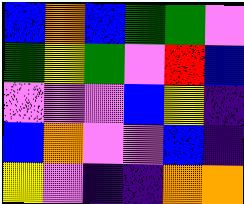[["blue", "orange", "blue", "green", "green", "violet"], ["green", "yellow", "green", "violet", "red", "blue"], ["violet", "violet", "violet", "blue", "yellow", "indigo"], ["blue", "orange", "violet", "violet", "blue", "indigo"], ["yellow", "violet", "indigo", "indigo", "orange", "orange"]]